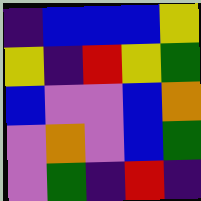[["indigo", "blue", "blue", "blue", "yellow"], ["yellow", "indigo", "red", "yellow", "green"], ["blue", "violet", "violet", "blue", "orange"], ["violet", "orange", "violet", "blue", "green"], ["violet", "green", "indigo", "red", "indigo"]]